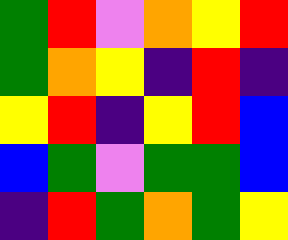[["green", "red", "violet", "orange", "yellow", "red"], ["green", "orange", "yellow", "indigo", "red", "indigo"], ["yellow", "red", "indigo", "yellow", "red", "blue"], ["blue", "green", "violet", "green", "green", "blue"], ["indigo", "red", "green", "orange", "green", "yellow"]]